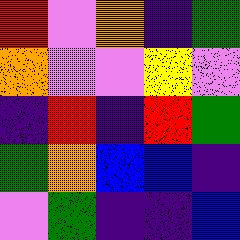[["red", "violet", "orange", "indigo", "green"], ["orange", "violet", "violet", "yellow", "violet"], ["indigo", "red", "indigo", "red", "green"], ["green", "orange", "blue", "blue", "indigo"], ["violet", "green", "indigo", "indigo", "blue"]]